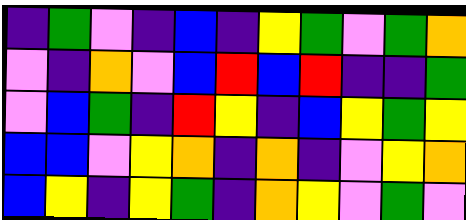[["indigo", "green", "violet", "indigo", "blue", "indigo", "yellow", "green", "violet", "green", "orange"], ["violet", "indigo", "orange", "violet", "blue", "red", "blue", "red", "indigo", "indigo", "green"], ["violet", "blue", "green", "indigo", "red", "yellow", "indigo", "blue", "yellow", "green", "yellow"], ["blue", "blue", "violet", "yellow", "orange", "indigo", "orange", "indigo", "violet", "yellow", "orange"], ["blue", "yellow", "indigo", "yellow", "green", "indigo", "orange", "yellow", "violet", "green", "violet"]]